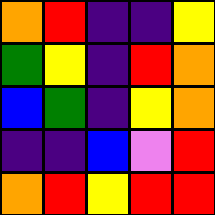[["orange", "red", "indigo", "indigo", "yellow"], ["green", "yellow", "indigo", "red", "orange"], ["blue", "green", "indigo", "yellow", "orange"], ["indigo", "indigo", "blue", "violet", "red"], ["orange", "red", "yellow", "red", "red"]]